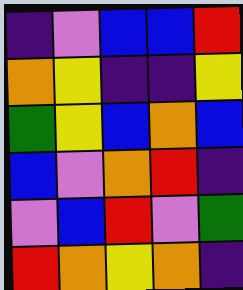[["indigo", "violet", "blue", "blue", "red"], ["orange", "yellow", "indigo", "indigo", "yellow"], ["green", "yellow", "blue", "orange", "blue"], ["blue", "violet", "orange", "red", "indigo"], ["violet", "blue", "red", "violet", "green"], ["red", "orange", "yellow", "orange", "indigo"]]